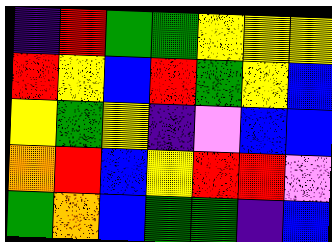[["indigo", "red", "green", "green", "yellow", "yellow", "yellow"], ["red", "yellow", "blue", "red", "green", "yellow", "blue"], ["yellow", "green", "yellow", "indigo", "violet", "blue", "blue"], ["orange", "red", "blue", "yellow", "red", "red", "violet"], ["green", "orange", "blue", "green", "green", "indigo", "blue"]]